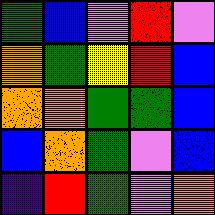[["green", "blue", "violet", "red", "violet"], ["orange", "green", "yellow", "red", "blue"], ["orange", "orange", "green", "green", "blue"], ["blue", "orange", "green", "violet", "blue"], ["indigo", "red", "green", "violet", "orange"]]